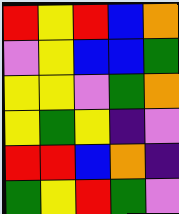[["red", "yellow", "red", "blue", "orange"], ["violet", "yellow", "blue", "blue", "green"], ["yellow", "yellow", "violet", "green", "orange"], ["yellow", "green", "yellow", "indigo", "violet"], ["red", "red", "blue", "orange", "indigo"], ["green", "yellow", "red", "green", "violet"]]